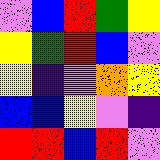[["violet", "blue", "red", "green", "yellow"], ["yellow", "green", "red", "blue", "violet"], ["yellow", "indigo", "violet", "orange", "yellow"], ["blue", "blue", "yellow", "violet", "indigo"], ["red", "red", "blue", "red", "violet"]]